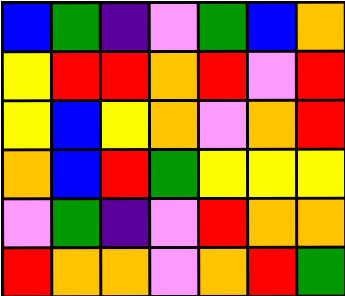[["blue", "green", "indigo", "violet", "green", "blue", "orange"], ["yellow", "red", "red", "orange", "red", "violet", "red"], ["yellow", "blue", "yellow", "orange", "violet", "orange", "red"], ["orange", "blue", "red", "green", "yellow", "yellow", "yellow"], ["violet", "green", "indigo", "violet", "red", "orange", "orange"], ["red", "orange", "orange", "violet", "orange", "red", "green"]]